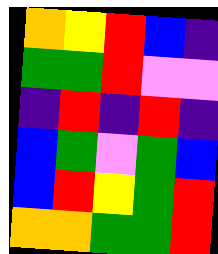[["orange", "yellow", "red", "blue", "indigo"], ["green", "green", "red", "violet", "violet"], ["indigo", "red", "indigo", "red", "indigo"], ["blue", "green", "violet", "green", "blue"], ["blue", "red", "yellow", "green", "red"], ["orange", "orange", "green", "green", "red"]]